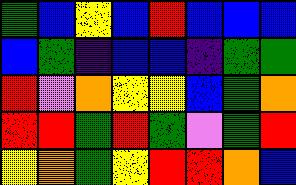[["green", "blue", "yellow", "blue", "red", "blue", "blue", "blue"], ["blue", "green", "indigo", "blue", "blue", "indigo", "green", "green"], ["red", "violet", "orange", "yellow", "yellow", "blue", "green", "orange"], ["red", "red", "green", "red", "green", "violet", "green", "red"], ["yellow", "orange", "green", "yellow", "red", "red", "orange", "blue"]]